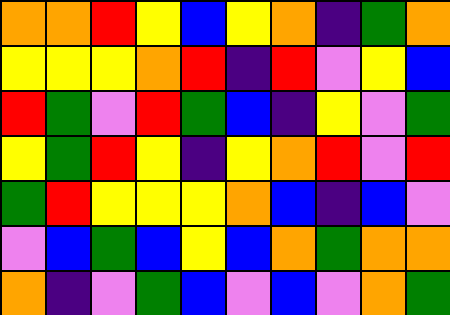[["orange", "orange", "red", "yellow", "blue", "yellow", "orange", "indigo", "green", "orange"], ["yellow", "yellow", "yellow", "orange", "red", "indigo", "red", "violet", "yellow", "blue"], ["red", "green", "violet", "red", "green", "blue", "indigo", "yellow", "violet", "green"], ["yellow", "green", "red", "yellow", "indigo", "yellow", "orange", "red", "violet", "red"], ["green", "red", "yellow", "yellow", "yellow", "orange", "blue", "indigo", "blue", "violet"], ["violet", "blue", "green", "blue", "yellow", "blue", "orange", "green", "orange", "orange"], ["orange", "indigo", "violet", "green", "blue", "violet", "blue", "violet", "orange", "green"]]